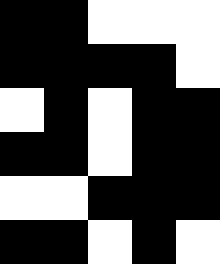[["black", "black", "white", "white", "white"], ["black", "black", "black", "black", "white"], ["white", "black", "white", "black", "black"], ["black", "black", "white", "black", "black"], ["white", "white", "black", "black", "black"], ["black", "black", "white", "black", "white"]]